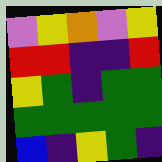[["violet", "yellow", "orange", "violet", "yellow"], ["red", "red", "indigo", "indigo", "red"], ["yellow", "green", "indigo", "green", "green"], ["green", "green", "green", "green", "green"], ["blue", "indigo", "yellow", "green", "indigo"]]